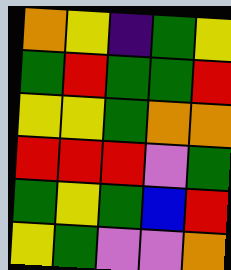[["orange", "yellow", "indigo", "green", "yellow"], ["green", "red", "green", "green", "red"], ["yellow", "yellow", "green", "orange", "orange"], ["red", "red", "red", "violet", "green"], ["green", "yellow", "green", "blue", "red"], ["yellow", "green", "violet", "violet", "orange"]]